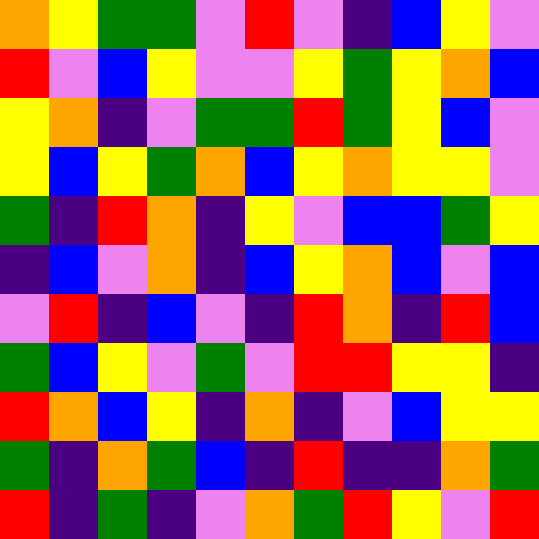[["orange", "yellow", "green", "green", "violet", "red", "violet", "indigo", "blue", "yellow", "violet"], ["red", "violet", "blue", "yellow", "violet", "violet", "yellow", "green", "yellow", "orange", "blue"], ["yellow", "orange", "indigo", "violet", "green", "green", "red", "green", "yellow", "blue", "violet"], ["yellow", "blue", "yellow", "green", "orange", "blue", "yellow", "orange", "yellow", "yellow", "violet"], ["green", "indigo", "red", "orange", "indigo", "yellow", "violet", "blue", "blue", "green", "yellow"], ["indigo", "blue", "violet", "orange", "indigo", "blue", "yellow", "orange", "blue", "violet", "blue"], ["violet", "red", "indigo", "blue", "violet", "indigo", "red", "orange", "indigo", "red", "blue"], ["green", "blue", "yellow", "violet", "green", "violet", "red", "red", "yellow", "yellow", "indigo"], ["red", "orange", "blue", "yellow", "indigo", "orange", "indigo", "violet", "blue", "yellow", "yellow"], ["green", "indigo", "orange", "green", "blue", "indigo", "red", "indigo", "indigo", "orange", "green"], ["red", "indigo", "green", "indigo", "violet", "orange", "green", "red", "yellow", "violet", "red"]]